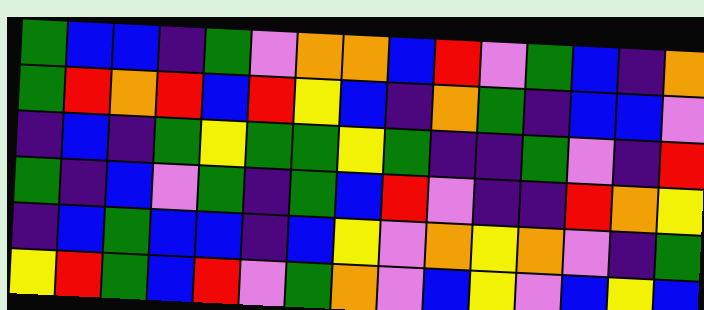[["green", "blue", "blue", "indigo", "green", "violet", "orange", "orange", "blue", "red", "violet", "green", "blue", "indigo", "orange"], ["green", "red", "orange", "red", "blue", "red", "yellow", "blue", "indigo", "orange", "green", "indigo", "blue", "blue", "violet"], ["indigo", "blue", "indigo", "green", "yellow", "green", "green", "yellow", "green", "indigo", "indigo", "green", "violet", "indigo", "red"], ["green", "indigo", "blue", "violet", "green", "indigo", "green", "blue", "red", "violet", "indigo", "indigo", "red", "orange", "yellow"], ["indigo", "blue", "green", "blue", "blue", "indigo", "blue", "yellow", "violet", "orange", "yellow", "orange", "violet", "indigo", "green"], ["yellow", "red", "green", "blue", "red", "violet", "green", "orange", "violet", "blue", "yellow", "violet", "blue", "yellow", "blue"]]